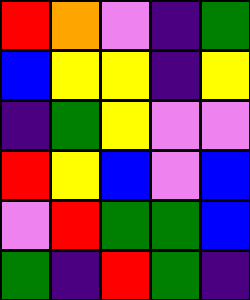[["red", "orange", "violet", "indigo", "green"], ["blue", "yellow", "yellow", "indigo", "yellow"], ["indigo", "green", "yellow", "violet", "violet"], ["red", "yellow", "blue", "violet", "blue"], ["violet", "red", "green", "green", "blue"], ["green", "indigo", "red", "green", "indigo"]]